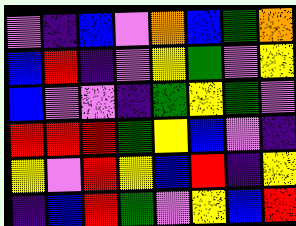[["violet", "indigo", "blue", "violet", "orange", "blue", "green", "orange"], ["blue", "red", "indigo", "violet", "yellow", "green", "violet", "yellow"], ["blue", "violet", "violet", "indigo", "green", "yellow", "green", "violet"], ["red", "red", "red", "green", "yellow", "blue", "violet", "indigo"], ["yellow", "violet", "red", "yellow", "blue", "red", "indigo", "yellow"], ["indigo", "blue", "red", "green", "violet", "yellow", "blue", "red"]]